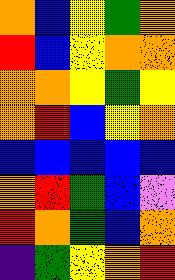[["orange", "blue", "yellow", "green", "orange"], ["red", "blue", "yellow", "orange", "orange"], ["orange", "orange", "yellow", "green", "yellow"], ["orange", "red", "blue", "yellow", "orange"], ["blue", "blue", "blue", "blue", "blue"], ["orange", "red", "green", "blue", "violet"], ["red", "orange", "green", "blue", "orange"], ["indigo", "green", "yellow", "orange", "red"]]